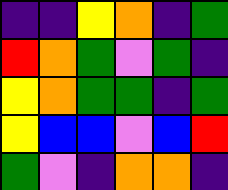[["indigo", "indigo", "yellow", "orange", "indigo", "green"], ["red", "orange", "green", "violet", "green", "indigo"], ["yellow", "orange", "green", "green", "indigo", "green"], ["yellow", "blue", "blue", "violet", "blue", "red"], ["green", "violet", "indigo", "orange", "orange", "indigo"]]